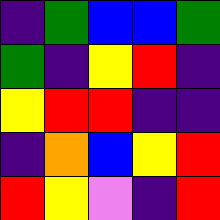[["indigo", "green", "blue", "blue", "green"], ["green", "indigo", "yellow", "red", "indigo"], ["yellow", "red", "red", "indigo", "indigo"], ["indigo", "orange", "blue", "yellow", "red"], ["red", "yellow", "violet", "indigo", "red"]]